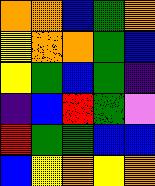[["orange", "orange", "blue", "green", "orange"], ["yellow", "orange", "orange", "green", "blue"], ["yellow", "green", "blue", "green", "indigo"], ["indigo", "blue", "red", "green", "violet"], ["red", "green", "green", "blue", "blue"], ["blue", "yellow", "orange", "yellow", "orange"]]